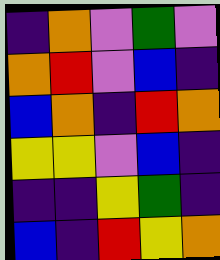[["indigo", "orange", "violet", "green", "violet"], ["orange", "red", "violet", "blue", "indigo"], ["blue", "orange", "indigo", "red", "orange"], ["yellow", "yellow", "violet", "blue", "indigo"], ["indigo", "indigo", "yellow", "green", "indigo"], ["blue", "indigo", "red", "yellow", "orange"]]